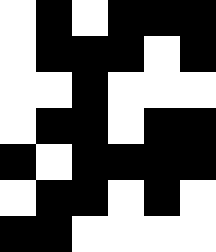[["white", "black", "white", "black", "black", "black"], ["white", "black", "black", "black", "white", "black"], ["white", "white", "black", "white", "white", "white"], ["white", "black", "black", "white", "black", "black"], ["black", "white", "black", "black", "black", "black"], ["white", "black", "black", "white", "black", "white"], ["black", "black", "white", "white", "white", "white"]]